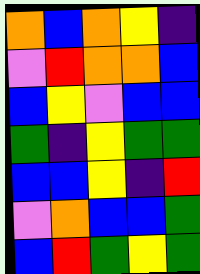[["orange", "blue", "orange", "yellow", "indigo"], ["violet", "red", "orange", "orange", "blue"], ["blue", "yellow", "violet", "blue", "blue"], ["green", "indigo", "yellow", "green", "green"], ["blue", "blue", "yellow", "indigo", "red"], ["violet", "orange", "blue", "blue", "green"], ["blue", "red", "green", "yellow", "green"]]